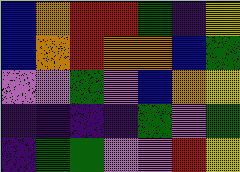[["blue", "orange", "red", "red", "green", "indigo", "yellow"], ["blue", "orange", "red", "orange", "orange", "blue", "green"], ["violet", "violet", "green", "violet", "blue", "orange", "yellow"], ["indigo", "indigo", "indigo", "indigo", "green", "violet", "green"], ["indigo", "green", "green", "violet", "violet", "red", "yellow"]]